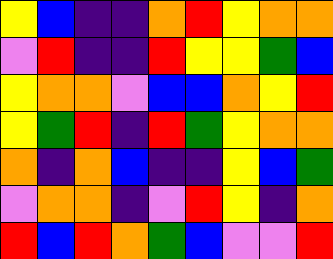[["yellow", "blue", "indigo", "indigo", "orange", "red", "yellow", "orange", "orange"], ["violet", "red", "indigo", "indigo", "red", "yellow", "yellow", "green", "blue"], ["yellow", "orange", "orange", "violet", "blue", "blue", "orange", "yellow", "red"], ["yellow", "green", "red", "indigo", "red", "green", "yellow", "orange", "orange"], ["orange", "indigo", "orange", "blue", "indigo", "indigo", "yellow", "blue", "green"], ["violet", "orange", "orange", "indigo", "violet", "red", "yellow", "indigo", "orange"], ["red", "blue", "red", "orange", "green", "blue", "violet", "violet", "red"]]